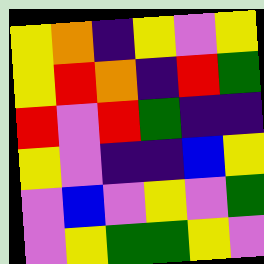[["yellow", "orange", "indigo", "yellow", "violet", "yellow"], ["yellow", "red", "orange", "indigo", "red", "green"], ["red", "violet", "red", "green", "indigo", "indigo"], ["yellow", "violet", "indigo", "indigo", "blue", "yellow"], ["violet", "blue", "violet", "yellow", "violet", "green"], ["violet", "yellow", "green", "green", "yellow", "violet"]]